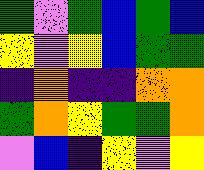[["green", "violet", "green", "blue", "green", "blue"], ["yellow", "violet", "yellow", "blue", "green", "green"], ["indigo", "orange", "indigo", "indigo", "orange", "orange"], ["green", "orange", "yellow", "green", "green", "orange"], ["violet", "blue", "indigo", "yellow", "violet", "yellow"]]